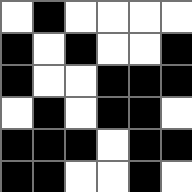[["white", "black", "white", "white", "white", "white"], ["black", "white", "black", "white", "white", "black"], ["black", "white", "white", "black", "black", "black"], ["white", "black", "white", "black", "black", "white"], ["black", "black", "black", "white", "black", "black"], ["black", "black", "white", "white", "black", "white"]]